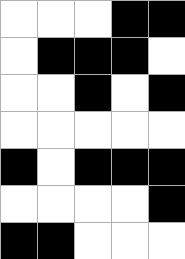[["white", "white", "white", "black", "black"], ["white", "black", "black", "black", "white"], ["white", "white", "black", "white", "black"], ["white", "white", "white", "white", "white"], ["black", "white", "black", "black", "black"], ["white", "white", "white", "white", "black"], ["black", "black", "white", "white", "white"]]